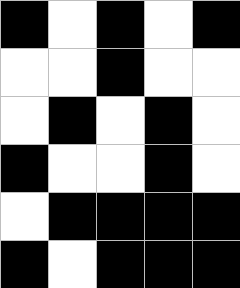[["black", "white", "black", "white", "black"], ["white", "white", "black", "white", "white"], ["white", "black", "white", "black", "white"], ["black", "white", "white", "black", "white"], ["white", "black", "black", "black", "black"], ["black", "white", "black", "black", "black"]]